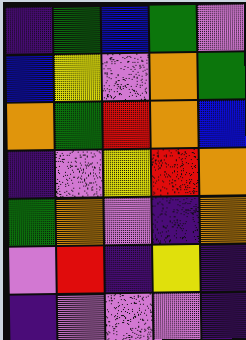[["indigo", "green", "blue", "green", "violet"], ["blue", "yellow", "violet", "orange", "green"], ["orange", "green", "red", "orange", "blue"], ["indigo", "violet", "yellow", "red", "orange"], ["green", "orange", "violet", "indigo", "orange"], ["violet", "red", "indigo", "yellow", "indigo"], ["indigo", "violet", "violet", "violet", "indigo"]]